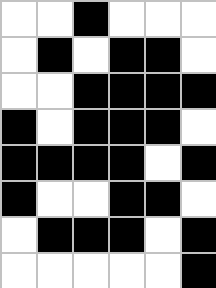[["white", "white", "black", "white", "white", "white"], ["white", "black", "white", "black", "black", "white"], ["white", "white", "black", "black", "black", "black"], ["black", "white", "black", "black", "black", "white"], ["black", "black", "black", "black", "white", "black"], ["black", "white", "white", "black", "black", "white"], ["white", "black", "black", "black", "white", "black"], ["white", "white", "white", "white", "white", "black"]]